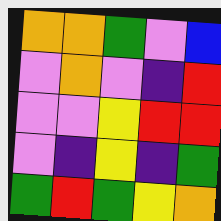[["orange", "orange", "green", "violet", "blue"], ["violet", "orange", "violet", "indigo", "red"], ["violet", "violet", "yellow", "red", "red"], ["violet", "indigo", "yellow", "indigo", "green"], ["green", "red", "green", "yellow", "orange"]]